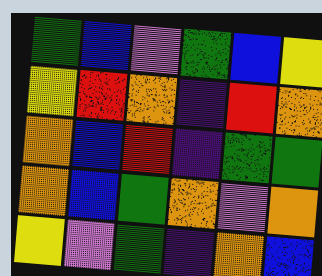[["green", "blue", "violet", "green", "blue", "yellow"], ["yellow", "red", "orange", "indigo", "red", "orange"], ["orange", "blue", "red", "indigo", "green", "green"], ["orange", "blue", "green", "orange", "violet", "orange"], ["yellow", "violet", "green", "indigo", "orange", "blue"]]